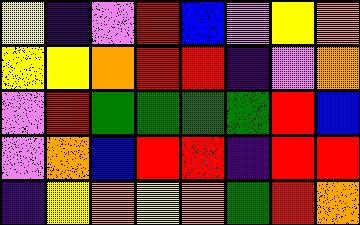[["yellow", "indigo", "violet", "red", "blue", "violet", "yellow", "orange"], ["yellow", "yellow", "orange", "red", "red", "indigo", "violet", "orange"], ["violet", "red", "green", "green", "green", "green", "red", "blue"], ["violet", "orange", "blue", "red", "red", "indigo", "red", "red"], ["indigo", "yellow", "orange", "yellow", "orange", "green", "red", "orange"]]